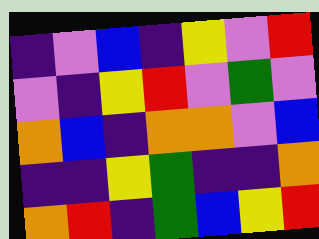[["indigo", "violet", "blue", "indigo", "yellow", "violet", "red"], ["violet", "indigo", "yellow", "red", "violet", "green", "violet"], ["orange", "blue", "indigo", "orange", "orange", "violet", "blue"], ["indigo", "indigo", "yellow", "green", "indigo", "indigo", "orange"], ["orange", "red", "indigo", "green", "blue", "yellow", "red"]]